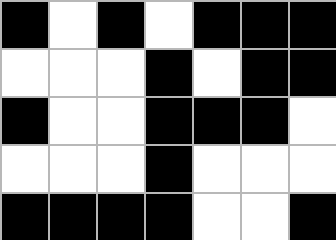[["black", "white", "black", "white", "black", "black", "black"], ["white", "white", "white", "black", "white", "black", "black"], ["black", "white", "white", "black", "black", "black", "white"], ["white", "white", "white", "black", "white", "white", "white"], ["black", "black", "black", "black", "white", "white", "black"]]